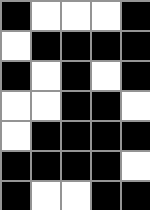[["black", "white", "white", "white", "black"], ["white", "black", "black", "black", "black"], ["black", "white", "black", "white", "black"], ["white", "white", "black", "black", "white"], ["white", "black", "black", "black", "black"], ["black", "black", "black", "black", "white"], ["black", "white", "white", "black", "black"]]